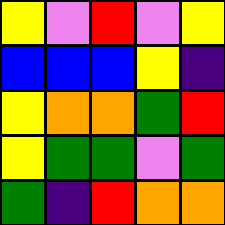[["yellow", "violet", "red", "violet", "yellow"], ["blue", "blue", "blue", "yellow", "indigo"], ["yellow", "orange", "orange", "green", "red"], ["yellow", "green", "green", "violet", "green"], ["green", "indigo", "red", "orange", "orange"]]